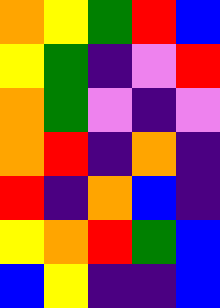[["orange", "yellow", "green", "red", "blue"], ["yellow", "green", "indigo", "violet", "red"], ["orange", "green", "violet", "indigo", "violet"], ["orange", "red", "indigo", "orange", "indigo"], ["red", "indigo", "orange", "blue", "indigo"], ["yellow", "orange", "red", "green", "blue"], ["blue", "yellow", "indigo", "indigo", "blue"]]